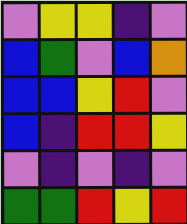[["violet", "yellow", "yellow", "indigo", "violet"], ["blue", "green", "violet", "blue", "orange"], ["blue", "blue", "yellow", "red", "violet"], ["blue", "indigo", "red", "red", "yellow"], ["violet", "indigo", "violet", "indigo", "violet"], ["green", "green", "red", "yellow", "red"]]